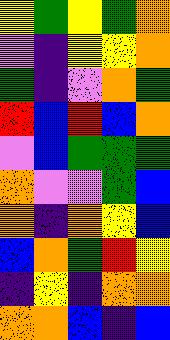[["yellow", "green", "yellow", "green", "orange"], ["violet", "indigo", "yellow", "yellow", "orange"], ["green", "indigo", "violet", "orange", "green"], ["red", "blue", "red", "blue", "orange"], ["violet", "blue", "green", "green", "green"], ["orange", "violet", "violet", "green", "blue"], ["orange", "indigo", "orange", "yellow", "blue"], ["blue", "orange", "green", "red", "yellow"], ["indigo", "yellow", "indigo", "orange", "orange"], ["orange", "orange", "blue", "indigo", "blue"]]